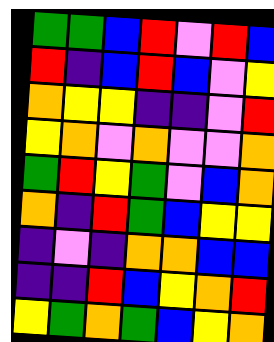[["green", "green", "blue", "red", "violet", "red", "blue"], ["red", "indigo", "blue", "red", "blue", "violet", "yellow"], ["orange", "yellow", "yellow", "indigo", "indigo", "violet", "red"], ["yellow", "orange", "violet", "orange", "violet", "violet", "orange"], ["green", "red", "yellow", "green", "violet", "blue", "orange"], ["orange", "indigo", "red", "green", "blue", "yellow", "yellow"], ["indigo", "violet", "indigo", "orange", "orange", "blue", "blue"], ["indigo", "indigo", "red", "blue", "yellow", "orange", "red"], ["yellow", "green", "orange", "green", "blue", "yellow", "orange"]]